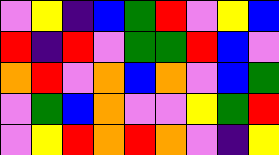[["violet", "yellow", "indigo", "blue", "green", "red", "violet", "yellow", "blue"], ["red", "indigo", "red", "violet", "green", "green", "red", "blue", "violet"], ["orange", "red", "violet", "orange", "blue", "orange", "violet", "blue", "green"], ["violet", "green", "blue", "orange", "violet", "violet", "yellow", "green", "red"], ["violet", "yellow", "red", "orange", "red", "orange", "violet", "indigo", "yellow"]]